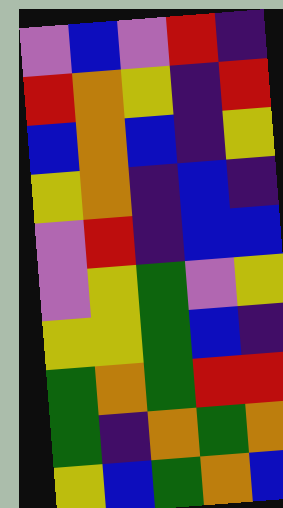[["violet", "blue", "violet", "red", "indigo"], ["red", "orange", "yellow", "indigo", "red"], ["blue", "orange", "blue", "indigo", "yellow"], ["yellow", "orange", "indigo", "blue", "indigo"], ["violet", "red", "indigo", "blue", "blue"], ["violet", "yellow", "green", "violet", "yellow"], ["yellow", "yellow", "green", "blue", "indigo"], ["green", "orange", "green", "red", "red"], ["green", "indigo", "orange", "green", "orange"], ["yellow", "blue", "green", "orange", "blue"]]